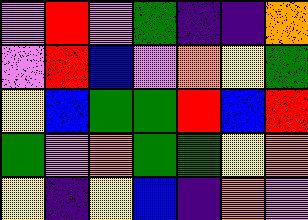[["violet", "red", "violet", "green", "indigo", "indigo", "orange"], ["violet", "red", "blue", "violet", "orange", "yellow", "green"], ["yellow", "blue", "green", "green", "red", "blue", "red"], ["green", "violet", "orange", "green", "green", "yellow", "orange"], ["yellow", "indigo", "yellow", "blue", "indigo", "orange", "violet"]]